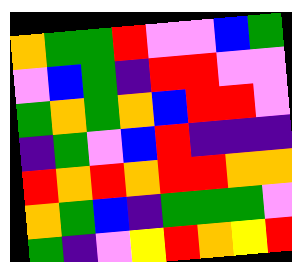[["orange", "green", "green", "red", "violet", "violet", "blue", "green"], ["violet", "blue", "green", "indigo", "red", "red", "violet", "violet"], ["green", "orange", "green", "orange", "blue", "red", "red", "violet"], ["indigo", "green", "violet", "blue", "red", "indigo", "indigo", "indigo"], ["red", "orange", "red", "orange", "red", "red", "orange", "orange"], ["orange", "green", "blue", "indigo", "green", "green", "green", "violet"], ["green", "indigo", "violet", "yellow", "red", "orange", "yellow", "red"]]